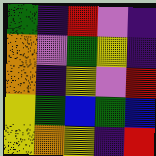[["green", "indigo", "red", "violet", "indigo"], ["orange", "violet", "green", "yellow", "indigo"], ["orange", "indigo", "yellow", "violet", "red"], ["yellow", "green", "blue", "green", "blue"], ["yellow", "orange", "yellow", "indigo", "red"]]